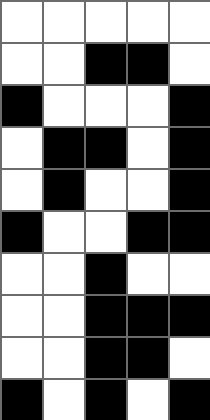[["white", "white", "white", "white", "white"], ["white", "white", "black", "black", "white"], ["black", "white", "white", "white", "black"], ["white", "black", "black", "white", "black"], ["white", "black", "white", "white", "black"], ["black", "white", "white", "black", "black"], ["white", "white", "black", "white", "white"], ["white", "white", "black", "black", "black"], ["white", "white", "black", "black", "white"], ["black", "white", "black", "white", "black"]]